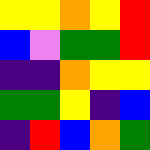[["yellow", "yellow", "orange", "yellow", "red"], ["blue", "violet", "green", "green", "red"], ["indigo", "indigo", "orange", "yellow", "yellow"], ["green", "green", "yellow", "indigo", "blue"], ["indigo", "red", "blue", "orange", "green"]]